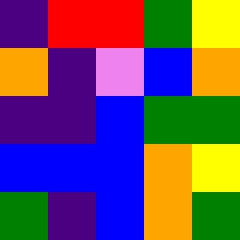[["indigo", "red", "red", "green", "yellow"], ["orange", "indigo", "violet", "blue", "orange"], ["indigo", "indigo", "blue", "green", "green"], ["blue", "blue", "blue", "orange", "yellow"], ["green", "indigo", "blue", "orange", "green"]]